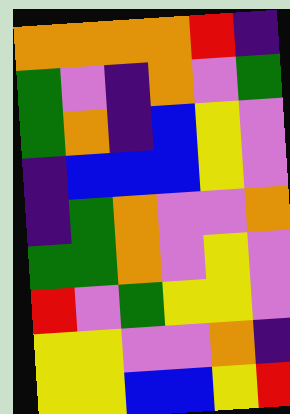[["orange", "orange", "orange", "orange", "red", "indigo"], ["green", "violet", "indigo", "orange", "violet", "green"], ["green", "orange", "indigo", "blue", "yellow", "violet"], ["indigo", "blue", "blue", "blue", "yellow", "violet"], ["indigo", "green", "orange", "violet", "violet", "orange"], ["green", "green", "orange", "violet", "yellow", "violet"], ["red", "violet", "green", "yellow", "yellow", "violet"], ["yellow", "yellow", "violet", "violet", "orange", "indigo"], ["yellow", "yellow", "blue", "blue", "yellow", "red"]]